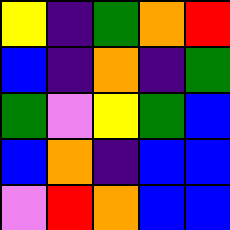[["yellow", "indigo", "green", "orange", "red"], ["blue", "indigo", "orange", "indigo", "green"], ["green", "violet", "yellow", "green", "blue"], ["blue", "orange", "indigo", "blue", "blue"], ["violet", "red", "orange", "blue", "blue"]]